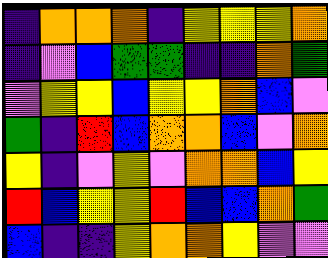[["indigo", "orange", "orange", "orange", "indigo", "yellow", "yellow", "yellow", "orange"], ["indigo", "violet", "blue", "green", "green", "indigo", "indigo", "orange", "green"], ["violet", "yellow", "yellow", "blue", "yellow", "yellow", "orange", "blue", "violet"], ["green", "indigo", "red", "blue", "orange", "orange", "blue", "violet", "orange"], ["yellow", "indigo", "violet", "yellow", "violet", "orange", "orange", "blue", "yellow"], ["red", "blue", "yellow", "yellow", "red", "blue", "blue", "orange", "green"], ["blue", "indigo", "indigo", "yellow", "orange", "orange", "yellow", "violet", "violet"]]